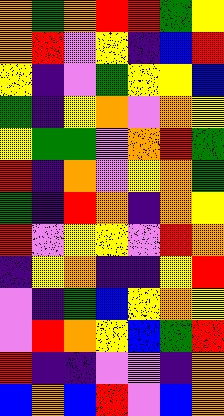[["orange", "green", "orange", "red", "red", "green", "yellow"], ["orange", "red", "violet", "yellow", "indigo", "blue", "red"], ["yellow", "indigo", "violet", "green", "yellow", "yellow", "blue"], ["green", "indigo", "yellow", "orange", "violet", "orange", "yellow"], ["yellow", "green", "green", "violet", "orange", "red", "green"], ["red", "indigo", "orange", "violet", "yellow", "orange", "green"], ["green", "indigo", "red", "orange", "indigo", "orange", "yellow"], ["red", "violet", "yellow", "yellow", "violet", "red", "orange"], ["indigo", "yellow", "orange", "indigo", "indigo", "yellow", "red"], ["violet", "indigo", "green", "blue", "yellow", "orange", "yellow"], ["violet", "red", "orange", "yellow", "blue", "green", "red"], ["red", "indigo", "indigo", "violet", "violet", "indigo", "orange"], ["blue", "orange", "blue", "red", "violet", "blue", "orange"]]